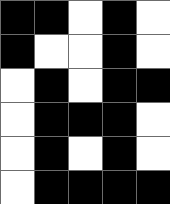[["black", "black", "white", "black", "white"], ["black", "white", "white", "black", "white"], ["white", "black", "white", "black", "black"], ["white", "black", "black", "black", "white"], ["white", "black", "white", "black", "white"], ["white", "black", "black", "black", "black"]]